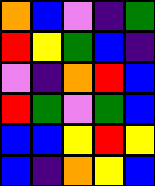[["orange", "blue", "violet", "indigo", "green"], ["red", "yellow", "green", "blue", "indigo"], ["violet", "indigo", "orange", "red", "blue"], ["red", "green", "violet", "green", "blue"], ["blue", "blue", "yellow", "red", "yellow"], ["blue", "indigo", "orange", "yellow", "blue"]]